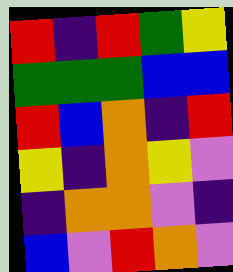[["red", "indigo", "red", "green", "yellow"], ["green", "green", "green", "blue", "blue"], ["red", "blue", "orange", "indigo", "red"], ["yellow", "indigo", "orange", "yellow", "violet"], ["indigo", "orange", "orange", "violet", "indigo"], ["blue", "violet", "red", "orange", "violet"]]